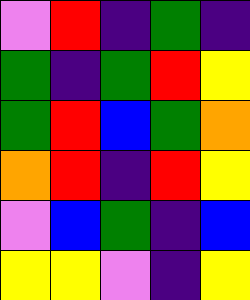[["violet", "red", "indigo", "green", "indigo"], ["green", "indigo", "green", "red", "yellow"], ["green", "red", "blue", "green", "orange"], ["orange", "red", "indigo", "red", "yellow"], ["violet", "blue", "green", "indigo", "blue"], ["yellow", "yellow", "violet", "indigo", "yellow"]]